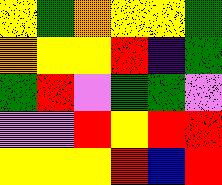[["yellow", "green", "orange", "yellow", "yellow", "green"], ["orange", "yellow", "yellow", "red", "indigo", "green"], ["green", "red", "violet", "green", "green", "violet"], ["violet", "violet", "red", "yellow", "red", "red"], ["yellow", "yellow", "yellow", "red", "blue", "red"]]